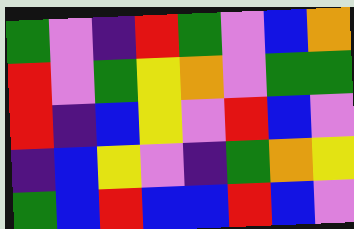[["green", "violet", "indigo", "red", "green", "violet", "blue", "orange"], ["red", "violet", "green", "yellow", "orange", "violet", "green", "green"], ["red", "indigo", "blue", "yellow", "violet", "red", "blue", "violet"], ["indigo", "blue", "yellow", "violet", "indigo", "green", "orange", "yellow"], ["green", "blue", "red", "blue", "blue", "red", "blue", "violet"]]